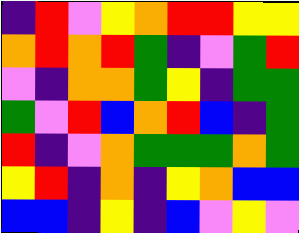[["indigo", "red", "violet", "yellow", "orange", "red", "red", "yellow", "yellow"], ["orange", "red", "orange", "red", "green", "indigo", "violet", "green", "red"], ["violet", "indigo", "orange", "orange", "green", "yellow", "indigo", "green", "green"], ["green", "violet", "red", "blue", "orange", "red", "blue", "indigo", "green"], ["red", "indigo", "violet", "orange", "green", "green", "green", "orange", "green"], ["yellow", "red", "indigo", "orange", "indigo", "yellow", "orange", "blue", "blue"], ["blue", "blue", "indigo", "yellow", "indigo", "blue", "violet", "yellow", "violet"]]